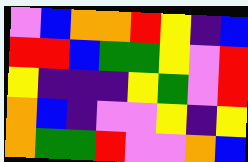[["violet", "blue", "orange", "orange", "red", "yellow", "indigo", "blue"], ["red", "red", "blue", "green", "green", "yellow", "violet", "red"], ["yellow", "indigo", "indigo", "indigo", "yellow", "green", "violet", "red"], ["orange", "blue", "indigo", "violet", "violet", "yellow", "indigo", "yellow"], ["orange", "green", "green", "red", "violet", "violet", "orange", "blue"]]